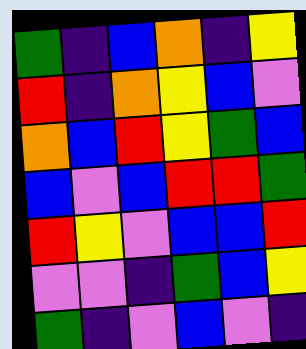[["green", "indigo", "blue", "orange", "indigo", "yellow"], ["red", "indigo", "orange", "yellow", "blue", "violet"], ["orange", "blue", "red", "yellow", "green", "blue"], ["blue", "violet", "blue", "red", "red", "green"], ["red", "yellow", "violet", "blue", "blue", "red"], ["violet", "violet", "indigo", "green", "blue", "yellow"], ["green", "indigo", "violet", "blue", "violet", "indigo"]]